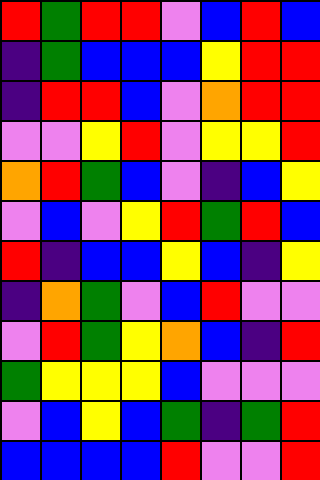[["red", "green", "red", "red", "violet", "blue", "red", "blue"], ["indigo", "green", "blue", "blue", "blue", "yellow", "red", "red"], ["indigo", "red", "red", "blue", "violet", "orange", "red", "red"], ["violet", "violet", "yellow", "red", "violet", "yellow", "yellow", "red"], ["orange", "red", "green", "blue", "violet", "indigo", "blue", "yellow"], ["violet", "blue", "violet", "yellow", "red", "green", "red", "blue"], ["red", "indigo", "blue", "blue", "yellow", "blue", "indigo", "yellow"], ["indigo", "orange", "green", "violet", "blue", "red", "violet", "violet"], ["violet", "red", "green", "yellow", "orange", "blue", "indigo", "red"], ["green", "yellow", "yellow", "yellow", "blue", "violet", "violet", "violet"], ["violet", "blue", "yellow", "blue", "green", "indigo", "green", "red"], ["blue", "blue", "blue", "blue", "red", "violet", "violet", "red"]]